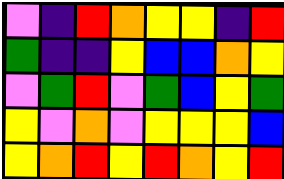[["violet", "indigo", "red", "orange", "yellow", "yellow", "indigo", "red"], ["green", "indigo", "indigo", "yellow", "blue", "blue", "orange", "yellow"], ["violet", "green", "red", "violet", "green", "blue", "yellow", "green"], ["yellow", "violet", "orange", "violet", "yellow", "yellow", "yellow", "blue"], ["yellow", "orange", "red", "yellow", "red", "orange", "yellow", "red"]]